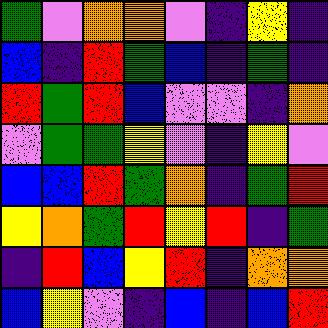[["green", "violet", "orange", "orange", "violet", "indigo", "yellow", "indigo"], ["blue", "indigo", "red", "green", "blue", "indigo", "green", "indigo"], ["red", "green", "red", "blue", "violet", "violet", "indigo", "orange"], ["violet", "green", "green", "yellow", "violet", "indigo", "yellow", "violet"], ["blue", "blue", "red", "green", "orange", "indigo", "green", "red"], ["yellow", "orange", "green", "red", "yellow", "red", "indigo", "green"], ["indigo", "red", "blue", "yellow", "red", "indigo", "orange", "orange"], ["blue", "yellow", "violet", "indigo", "blue", "indigo", "blue", "red"]]